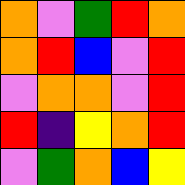[["orange", "violet", "green", "red", "orange"], ["orange", "red", "blue", "violet", "red"], ["violet", "orange", "orange", "violet", "red"], ["red", "indigo", "yellow", "orange", "red"], ["violet", "green", "orange", "blue", "yellow"]]